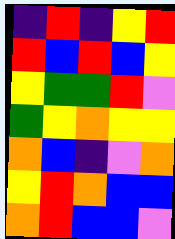[["indigo", "red", "indigo", "yellow", "red"], ["red", "blue", "red", "blue", "yellow"], ["yellow", "green", "green", "red", "violet"], ["green", "yellow", "orange", "yellow", "yellow"], ["orange", "blue", "indigo", "violet", "orange"], ["yellow", "red", "orange", "blue", "blue"], ["orange", "red", "blue", "blue", "violet"]]